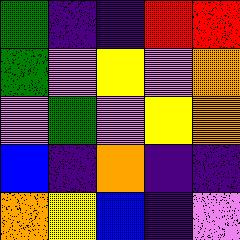[["green", "indigo", "indigo", "red", "red"], ["green", "violet", "yellow", "violet", "orange"], ["violet", "green", "violet", "yellow", "orange"], ["blue", "indigo", "orange", "indigo", "indigo"], ["orange", "yellow", "blue", "indigo", "violet"]]